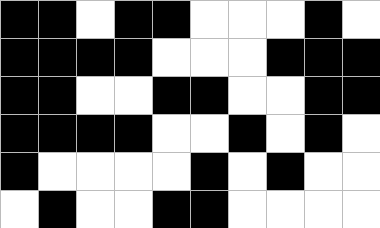[["black", "black", "white", "black", "black", "white", "white", "white", "black", "white"], ["black", "black", "black", "black", "white", "white", "white", "black", "black", "black"], ["black", "black", "white", "white", "black", "black", "white", "white", "black", "black"], ["black", "black", "black", "black", "white", "white", "black", "white", "black", "white"], ["black", "white", "white", "white", "white", "black", "white", "black", "white", "white"], ["white", "black", "white", "white", "black", "black", "white", "white", "white", "white"]]